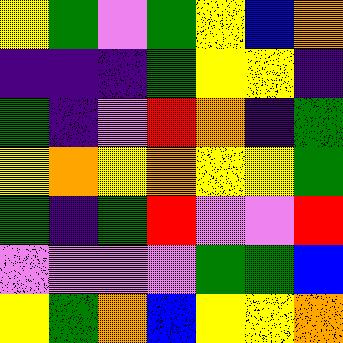[["yellow", "green", "violet", "green", "yellow", "blue", "orange"], ["indigo", "indigo", "indigo", "green", "yellow", "yellow", "indigo"], ["green", "indigo", "violet", "red", "orange", "indigo", "green"], ["yellow", "orange", "yellow", "orange", "yellow", "yellow", "green"], ["green", "indigo", "green", "red", "violet", "violet", "red"], ["violet", "violet", "violet", "violet", "green", "green", "blue"], ["yellow", "green", "orange", "blue", "yellow", "yellow", "orange"]]